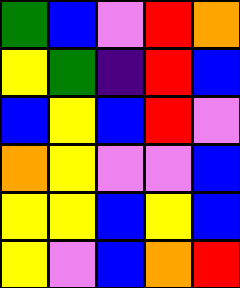[["green", "blue", "violet", "red", "orange"], ["yellow", "green", "indigo", "red", "blue"], ["blue", "yellow", "blue", "red", "violet"], ["orange", "yellow", "violet", "violet", "blue"], ["yellow", "yellow", "blue", "yellow", "blue"], ["yellow", "violet", "blue", "orange", "red"]]